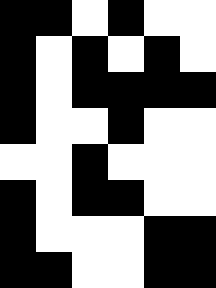[["black", "black", "white", "black", "white", "white"], ["black", "white", "black", "white", "black", "white"], ["black", "white", "black", "black", "black", "black"], ["black", "white", "white", "black", "white", "white"], ["white", "white", "black", "white", "white", "white"], ["black", "white", "black", "black", "white", "white"], ["black", "white", "white", "white", "black", "black"], ["black", "black", "white", "white", "black", "black"]]